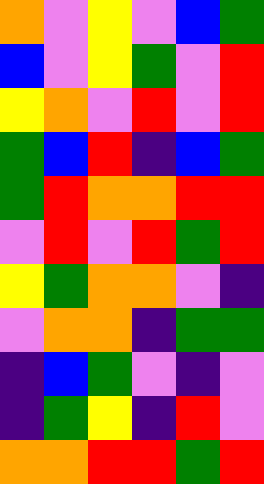[["orange", "violet", "yellow", "violet", "blue", "green"], ["blue", "violet", "yellow", "green", "violet", "red"], ["yellow", "orange", "violet", "red", "violet", "red"], ["green", "blue", "red", "indigo", "blue", "green"], ["green", "red", "orange", "orange", "red", "red"], ["violet", "red", "violet", "red", "green", "red"], ["yellow", "green", "orange", "orange", "violet", "indigo"], ["violet", "orange", "orange", "indigo", "green", "green"], ["indigo", "blue", "green", "violet", "indigo", "violet"], ["indigo", "green", "yellow", "indigo", "red", "violet"], ["orange", "orange", "red", "red", "green", "red"]]